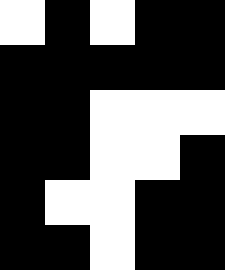[["white", "black", "white", "black", "black"], ["black", "black", "black", "black", "black"], ["black", "black", "white", "white", "white"], ["black", "black", "white", "white", "black"], ["black", "white", "white", "black", "black"], ["black", "black", "white", "black", "black"]]